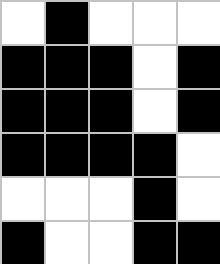[["white", "black", "white", "white", "white"], ["black", "black", "black", "white", "black"], ["black", "black", "black", "white", "black"], ["black", "black", "black", "black", "white"], ["white", "white", "white", "black", "white"], ["black", "white", "white", "black", "black"]]